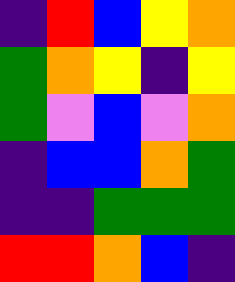[["indigo", "red", "blue", "yellow", "orange"], ["green", "orange", "yellow", "indigo", "yellow"], ["green", "violet", "blue", "violet", "orange"], ["indigo", "blue", "blue", "orange", "green"], ["indigo", "indigo", "green", "green", "green"], ["red", "red", "orange", "blue", "indigo"]]